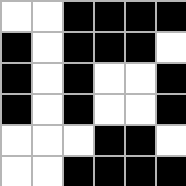[["white", "white", "black", "black", "black", "black"], ["black", "white", "black", "black", "black", "white"], ["black", "white", "black", "white", "white", "black"], ["black", "white", "black", "white", "white", "black"], ["white", "white", "white", "black", "black", "white"], ["white", "white", "black", "black", "black", "black"]]